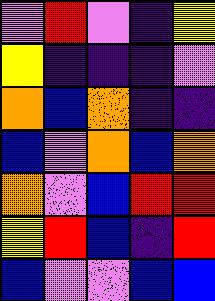[["violet", "red", "violet", "indigo", "yellow"], ["yellow", "indigo", "indigo", "indigo", "violet"], ["orange", "blue", "orange", "indigo", "indigo"], ["blue", "violet", "orange", "blue", "orange"], ["orange", "violet", "blue", "red", "red"], ["yellow", "red", "blue", "indigo", "red"], ["blue", "violet", "violet", "blue", "blue"]]